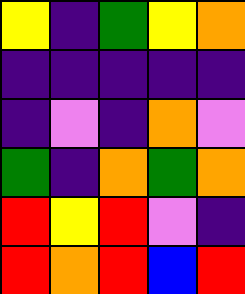[["yellow", "indigo", "green", "yellow", "orange"], ["indigo", "indigo", "indigo", "indigo", "indigo"], ["indigo", "violet", "indigo", "orange", "violet"], ["green", "indigo", "orange", "green", "orange"], ["red", "yellow", "red", "violet", "indigo"], ["red", "orange", "red", "blue", "red"]]